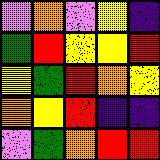[["violet", "orange", "violet", "yellow", "indigo"], ["green", "red", "yellow", "yellow", "red"], ["yellow", "green", "red", "orange", "yellow"], ["orange", "yellow", "red", "indigo", "indigo"], ["violet", "green", "orange", "red", "red"]]